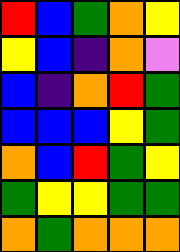[["red", "blue", "green", "orange", "yellow"], ["yellow", "blue", "indigo", "orange", "violet"], ["blue", "indigo", "orange", "red", "green"], ["blue", "blue", "blue", "yellow", "green"], ["orange", "blue", "red", "green", "yellow"], ["green", "yellow", "yellow", "green", "green"], ["orange", "green", "orange", "orange", "orange"]]